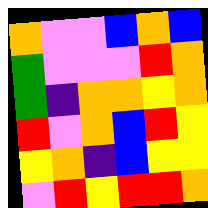[["orange", "violet", "violet", "blue", "orange", "blue"], ["green", "violet", "violet", "violet", "red", "orange"], ["green", "indigo", "orange", "orange", "yellow", "orange"], ["red", "violet", "orange", "blue", "red", "yellow"], ["yellow", "orange", "indigo", "blue", "yellow", "yellow"], ["violet", "red", "yellow", "red", "red", "orange"]]